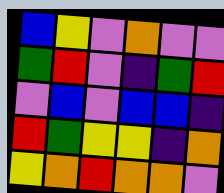[["blue", "yellow", "violet", "orange", "violet", "violet"], ["green", "red", "violet", "indigo", "green", "red"], ["violet", "blue", "violet", "blue", "blue", "indigo"], ["red", "green", "yellow", "yellow", "indigo", "orange"], ["yellow", "orange", "red", "orange", "orange", "violet"]]